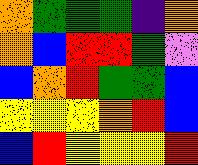[["orange", "green", "green", "green", "indigo", "orange"], ["orange", "blue", "red", "red", "green", "violet"], ["blue", "orange", "red", "green", "green", "blue"], ["yellow", "yellow", "yellow", "orange", "red", "blue"], ["blue", "red", "yellow", "yellow", "yellow", "red"]]